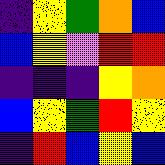[["indigo", "yellow", "green", "orange", "blue"], ["blue", "yellow", "violet", "red", "red"], ["indigo", "indigo", "indigo", "yellow", "orange"], ["blue", "yellow", "green", "red", "yellow"], ["indigo", "red", "blue", "yellow", "blue"]]